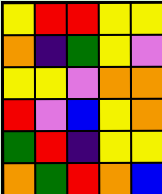[["yellow", "red", "red", "yellow", "yellow"], ["orange", "indigo", "green", "yellow", "violet"], ["yellow", "yellow", "violet", "orange", "orange"], ["red", "violet", "blue", "yellow", "orange"], ["green", "red", "indigo", "yellow", "yellow"], ["orange", "green", "red", "orange", "blue"]]